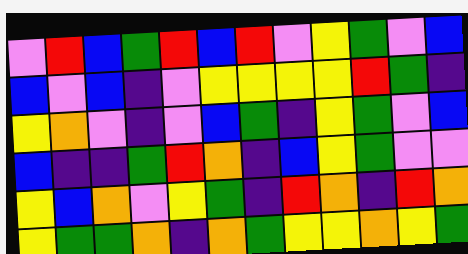[["violet", "red", "blue", "green", "red", "blue", "red", "violet", "yellow", "green", "violet", "blue"], ["blue", "violet", "blue", "indigo", "violet", "yellow", "yellow", "yellow", "yellow", "red", "green", "indigo"], ["yellow", "orange", "violet", "indigo", "violet", "blue", "green", "indigo", "yellow", "green", "violet", "blue"], ["blue", "indigo", "indigo", "green", "red", "orange", "indigo", "blue", "yellow", "green", "violet", "violet"], ["yellow", "blue", "orange", "violet", "yellow", "green", "indigo", "red", "orange", "indigo", "red", "orange"], ["yellow", "green", "green", "orange", "indigo", "orange", "green", "yellow", "yellow", "orange", "yellow", "green"]]